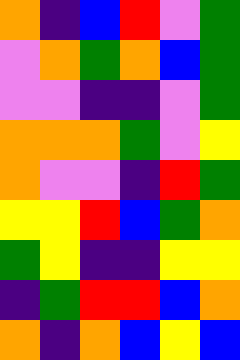[["orange", "indigo", "blue", "red", "violet", "green"], ["violet", "orange", "green", "orange", "blue", "green"], ["violet", "violet", "indigo", "indigo", "violet", "green"], ["orange", "orange", "orange", "green", "violet", "yellow"], ["orange", "violet", "violet", "indigo", "red", "green"], ["yellow", "yellow", "red", "blue", "green", "orange"], ["green", "yellow", "indigo", "indigo", "yellow", "yellow"], ["indigo", "green", "red", "red", "blue", "orange"], ["orange", "indigo", "orange", "blue", "yellow", "blue"]]